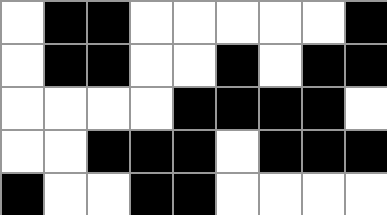[["white", "black", "black", "white", "white", "white", "white", "white", "black"], ["white", "black", "black", "white", "white", "black", "white", "black", "black"], ["white", "white", "white", "white", "black", "black", "black", "black", "white"], ["white", "white", "black", "black", "black", "white", "black", "black", "black"], ["black", "white", "white", "black", "black", "white", "white", "white", "white"]]